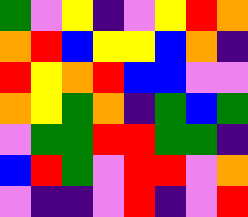[["green", "violet", "yellow", "indigo", "violet", "yellow", "red", "orange"], ["orange", "red", "blue", "yellow", "yellow", "blue", "orange", "indigo"], ["red", "yellow", "orange", "red", "blue", "blue", "violet", "violet"], ["orange", "yellow", "green", "orange", "indigo", "green", "blue", "green"], ["violet", "green", "green", "red", "red", "green", "green", "indigo"], ["blue", "red", "green", "violet", "red", "red", "violet", "orange"], ["violet", "indigo", "indigo", "violet", "red", "indigo", "violet", "red"]]